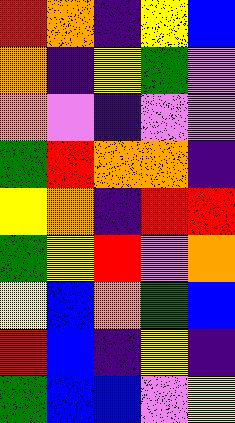[["red", "orange", "indigo", "yellow", "blue"], ["orange", "indigo", "yellow", "green", "violet"], ["orange", "violet", "indigo", "violet", "violet"], ["green", "red", "orange", "orange", "indigo"], ["yellow", "orange", "indigo", "red", "red"], ["green", "yellow", "red", "violet", "orange"], ["yellow", "blue", "orange", "green", "blue"], ["red", "blue", "indigo", "yellow", "indigo"], ["green", "blue", "blue", "violet", "yellow"]]